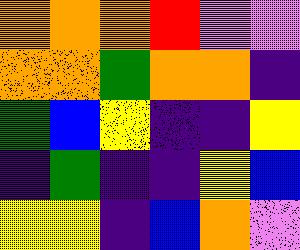[["orange", "orange", "orange", "red", "violet", "violet"], ["orange", "orange", "green", "orange", "orange", "indigo"], ["green", "blue", "yellow", "indigo", "indigo", "yellow"], ["indigo", "green", "indigo", "indigo", "yellow", "blue"], ["yellow", "yellow", "indigo", "blue", "orange", "violet"]]